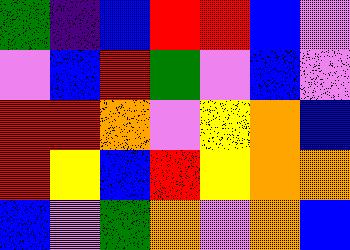[["green", "indigo", "blue", "red", "red", "blue", "violet"], ["violet", "blue", "red", "green", "violet", "blue", "violet"], ["red", "red", "orange", "violet", "yellow", "orange", "blue"], ["red", "yellow", "blue", "red", "yellow", "orange", "orange"], ["blue", "violet", "green", "orange", "violet", "orange", "blue"]]